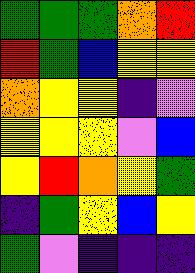[["green", "green", "green", "orange", "red"], ["red", "green", "blue", "yellow", "yellow"], ["orange", "yellow", "yellow", "indigo", "violet"], ["yellow", "yellow", "yellow", "violet", "blue"], ["yellow", "red", "orange", "yellow", "green"], ["indigo", "green", "yellow", "blue", "yellow"], ["green", "violet", "indigo", "indigo", "indigo"]]